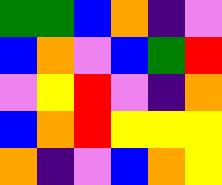[["green", "green", "blue", "orange", "indigo", "violet"], ["blue", "orange", "violet", "blue", "green", "red"], ["violet", "yellow", "red", "violet", "indigo", "orange"], ["blue", "orange", "red", "yellow", "yellow", "yellow"], ["orange", "indigo", "violet", "blue", "orange", "yellow"]]